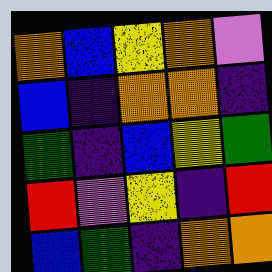[["orange", "blue", "yellow", "orange", "violet"], ["blue", "indigo", "orange", "orange", "indigo"], ["green", "indigo", "blue", "yellow", "green"], ["red", "violet", "yellow", "indigo", "red"], ["blue", "green", "indigo", "orange", "orange"]]